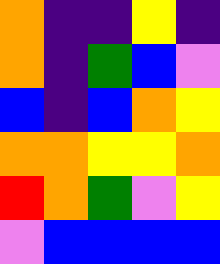[["orange", "indigo", "indigo", "yellow", "indigo"], ["orange", "indigo", "green", "blue", "violet"], ["blue", "indigo", "blue", "orange", "yellow"], ["orange", "orange", "yellow", "yellow", "orange"], ["red", "orange", "green", "violet", "yellow"], ["violet", "blue", "blue", "blue", "blue"]]